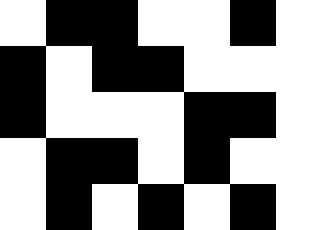[["white", "black", "black", "white", "white", "black", "white"], ["black", "white", "black", "black", "white", "white", "white"], ["black", "white", "white", "white", "black", "black", "white"], ["white", "black", "black", "white", "black", "white", "white"], ["white", "black", "white", "black", "white", "black", "white"]]